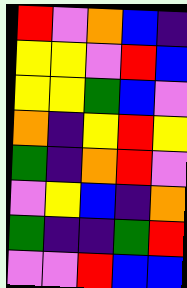[["red", "violet", "orange", "blue", "indigo"], ["yellow", "yellow", "violet", "red", "blue"], ["yellow", "yellow", "green", "blue", "violet"], ["orange", "indigo", "yellow", "red", "yellow"], ["green", "indigo", "orange", "red", "violet"], ["violet", "yellow", "blue", "indigo", "orange"], ["green", "indigo", "indigo", "green", "red"], ["violet", "violet", "red", "blue", "blue"]]